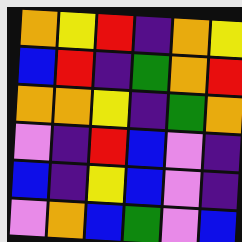[["orange", "yellow", "red", "indigo", "orange", "yellow"], ["blue", "red", "indigo", "green", "orange", "red"], ["orange", "orange", "yellow", "indigo", "green", "orange"], ["violet", "indigo", "red", "blue", "violet", "indigo"], ["blue", "indigo", "yellow", "blue", "violet", "indigo"], ["violet", "orange", "blue", "green", "violet", "blue"]]